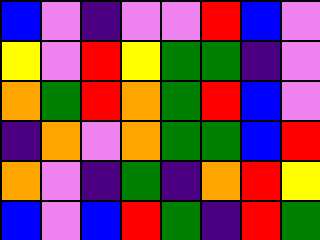[["blue", "violet", "indigo", "violet", "violet", "red", "blue", "violet"], ["yellow", "violet", "red", "yellow", "green", "green", "indigo", "violet"], ["orange", "green", "red", "orange", "green", "red", "blue", "violet"], ["indigo", "orange", "violet", "orange", "green", "green", "blue", "red"], ["orange", "violet", "indigo", "green", "indigo", "orange", "red", "yellow"], ["blue", "violet", "blue", "red", "green", "indigo", "red", "green"]]